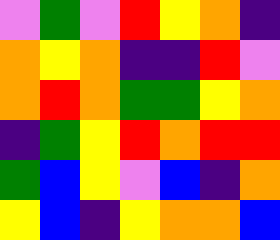[["violet", "green", "violet", "red", "yellow", "orange", "indigo"], ["orange", "yellow", "orange", "indigo", "indigo", "red", "violet"], ["orange", "red", "orange", "green", "green", "yellow", "orange"], ["indigo", "green", "yellow", "red", "orange", "red", "red"], ["green", "blue", "yellow", "violet", "blue", "indigo", "orange"], ["yellow", "blue", "indigo", "yellow", "orange", "orange", "blue"]]